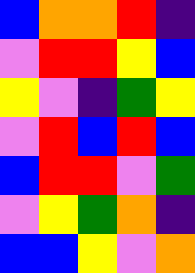[["blue", "orange", "orange", "red", "indigo"], ["violet", "red", "red", "yellow", "blue"], ["yellow", "violet", "indigo", "green", "yellow"], ["violet", "red", "blue", "red", "blue"], ["blue", "red", "red", "violet", "green"], ["violet", "yellow", "green", "orange", "indigo"], ["blue", "blue", "yellow", "violet", "orange"]]